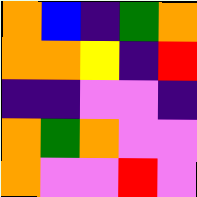[["orange", "blue", "indigo", "green", "orange"], ["orange", "orange", "yellow", "indigo", "red"], ["indigo", "indigo", "violet", "violet", "indigo"], ["orange", "green", "orange", "violet", "violet"], ["orange", "violet", "violet", "red", "violet"]]